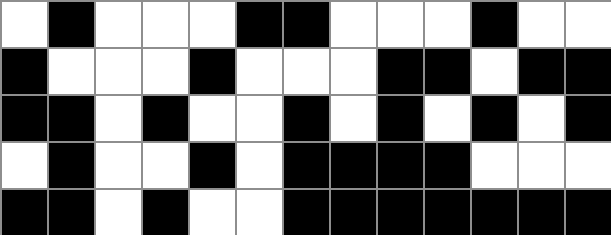[["white", "black", "white", "white", "white", "black", "black", "white", "white", "white", "black", "white", "white"], ["black", "white", "white", "white", "black", "white", "white", "white", "black", "black", "white", "black", "black"], ["black", "black", "white", "black", "white", "white", "black", "white", "black", "white", "black", "white", "black"], ["white", "black", "white", "white", "black", "white", "black", "black", "black", "black", "white", "white", "white"], ["black", "black", "white", "black", "white", "white", "black", "black", "black", "black", "black", "black", "black"]]